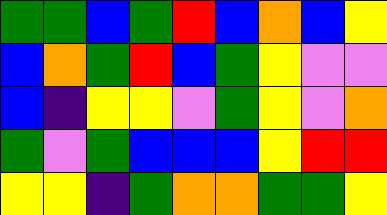[["green", "green", "blue", "green", "red", "blue", "orange", "blue", "yellow"], ["blue", "orange", "green", "red", "blue", "green", "yellow", "violet", "violet"], ["blue", "indigo", "yellow", "yellow", "violet", "green", "yellow", "violet", "orange"], ["green", "violet", "green", "blue", "blue", "blue", "yellow", "red", "red"], ["yellow", "yellow", "indigo", "green", "orange", "orange", "green", "green", "yellow"]]